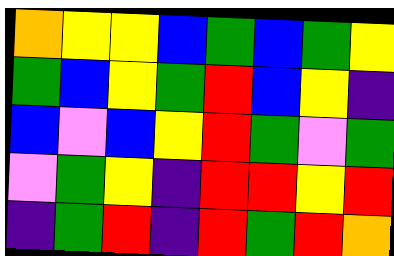[["orange", "yellow", "yellow", "blue", "green", "blue", "green", "yellow"], ["green", "blue", "yellow", "green", "red", "blue", "yellow", "indigo"], ["blue", "violet", "blue", "yellow", "red", "green", "violet", "green"], ["violet", "green", "yellow", "indigo", "red", "red", "yellow", "red"], ["indigo", "green", "red", "indigo", "red", "green", "red", "orange"]]